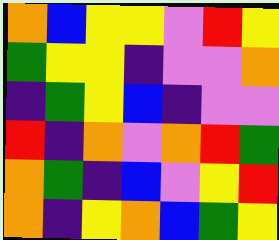[["orange", "blue", "yellow", "yellow", "violet", "red", "yellow"], ["green", "yellow", "yellow", "indigo", "violet", "violet", "orange"], ["indigo", "green", "yellow", "blue", "indigo", "violet", "violet"], ["red", "indigo", "orange", "violet", "orange", "red", "green"], ["orange", "green", "indigo", "blue", "violet", "yellow", "red"], ["orange", "indigo", "yellow", "orange", "blue", "green", "yellow"]]